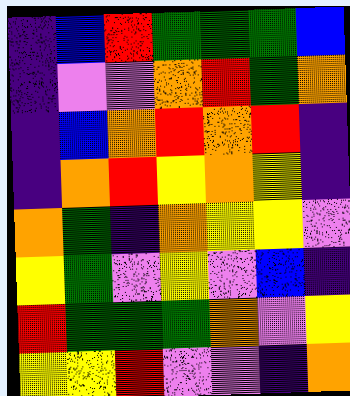[["indigo", "blue", "red", "green", "green", "green", "blue"], ["indigo", "violet", "violet", "orange", "red", "green", "orange"], ["indigo", "blue", "orange", "red", "orange", "red", "indigo"], ["indigo", "orange", "red", "yellow", "orange", "yellow", "indigo"], ["orange", "green", "indigo", "orange", "yellow", "yellow", "violet"], ["yellow", "green", "violet", "yellow", "violet", "blue", "indigo"], ["red", "green", "green", "green", "orange", "violet", "yellow"], ["yellow", "yellow", "red", "violet", "violet", "indigo", "orange"]]